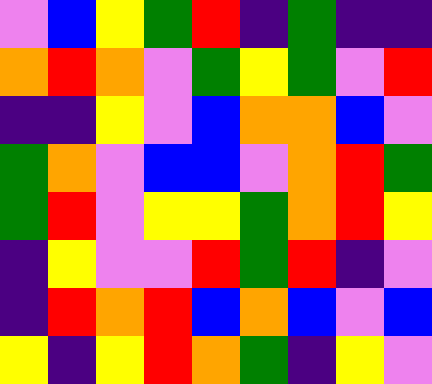[["violet", "blue", "yellow", "green", "red", "indigo", "green", "indigo", "indigo"], ["orange", "red", "orange", "violet", "green", "yellow", "green", "violet", "red"], ["indigo", "indigo", "yellow", "violet", "blue", "orange", "orange", "blue", "violet"], ["green", "orange", "violet", "blue", "blue", "violet", "orange", "red", "green"], ["green", "red", "violet", "yellow", "yellow", "green", "orange", "red", "yellow"], ["indigo", "yellow", "violet", "violet", "red", "green", "red", "indigo", "violet"], ["indigo", "red", "orange", "red", "blue", "orange", "blue", "violet", "blue"], ["yellow", "indigo", "yellow", "red", "orange", "green", "indigo", "yellow", "violet"]]